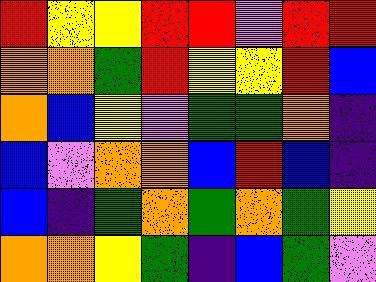[["red", "yellow", "yellow", "red", "red", "violet", "red", "red"], ["orange", "orange", "green", "red", "yellow", "yellow", "red", "blue"], ["orange", "blue", "yellow", "violet", "green", "green", "orange", "indigo"], ["blue", "violet", "orange", "orange", "blue", "red", "blue", "indigo"], ["blue", "indigo", "green", "orange", "green", "orange", "green", "yellow"], ["orange", "orange", "yellow", "green", "indigo", "blue", "green", "violet"]]